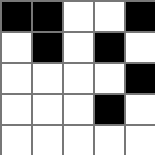[["black", "black", "white", "white", "black"], ["white", "black", "white", "black", "white"], ["white", "white", "white", "white", "black"], ["white", "white", "white", "black", "white"], ["white", "white", "white", "white", "white"]]